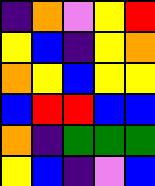[["indigo", "orange", "violet", "yellow", "red"], ["yellow", "blue", "indigo", "yellow", "orange"], ["orange", "yellow", "blue", "yellow", "yellow"], ["blue", "red", "red", "blue", "blue"], ["orange", "indigo", "green", "green", "green"], ["yellow", "blue", "indigo", "violet", "blue"]]